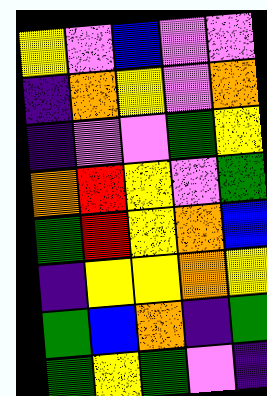[["yellow", "violet", "blue", "violet", "violet"], ["indigo", "orange", "yellow", "violet", "orange"], ["indigo", "violet", "violet", "green", "yellow"], ["orange", "red", "yellow", "violet", "green"], ["green", "red", "yellow", "orange", "blue"], ["indigo", "yellow", "yellow", "orange", "yellow"], ["green", "blue", "orange", "indigo", "green"], ["green", "yellow", "green", "violet", "indigo"]]